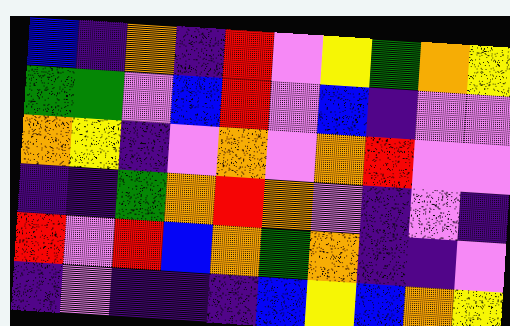[["blue", "indigo", "orange", "indigo", "red", "violet", "yellow", "green", "orange", "yellow"], ["green", "green", "violet", "blue", "red", "violet", "blue", "indigo", "violet", "violet"], ["orange", "yellow", "indigo", "violet", "orange", "violet", "orange", "red", "violet", "violet"], ["indigo", "indigo", "green", "orange", "red", "orange", "violet", "indigo", "violet", "indigo"], ["red", "violet", "red", "blue", "orange", "green", "orange", "indigo", "indigo", "violet"], ["indigo", "violet", "indigo", "indigo", "indigo", "blue", "yellow", "blue", "orange", "yellow"]]